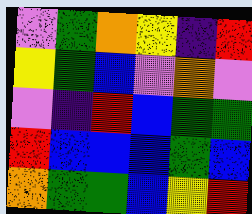[["violet", "green", "orange", "yellow", "indigo", "red"], ["yellow", "green", "blue", "violet", "orange", "violet"], ["violet", "indigo", "red", "blue", "green", "green"], ["red", "blue", "blue", "blue", "green", "blue"], ["orange", "green", "green", "blue", "yellow", "red"]]